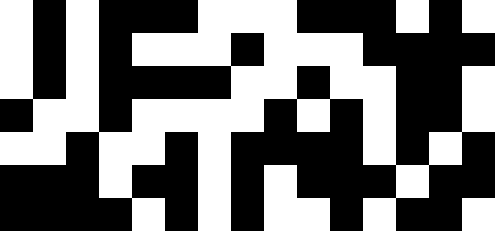[["white", "black", "white", "black", "black", "black", "white", "white", "white", "black", "black", "black", "white", "black", "white"], ["white", "black", "white", "black", "white", "white", "white", "black", "white", "white", "white", "black", "black", "black", "black"], ["white", "black", "white", "black", "black", "black", "black", "white", "white", "black", "white", "white", "black", "black", "white"], ["black", "white", "white", "black", "white", "white", "white", "white", "black", "white", "black", "white", "black", "black", "white"], ["white", "white", "black", "white", "white", "black", "white", "black", "black", "black", "black", "white", "black", "white", "black"], ["black", "black", "black", "white", "black", "black", "white", "black", "white", "black", "black", "black", "white", "black", "black"], ["black", "black", "black", "black", "white", "black", "white", "black", "white", "white", "black", "white", "black", "black", "white"]]